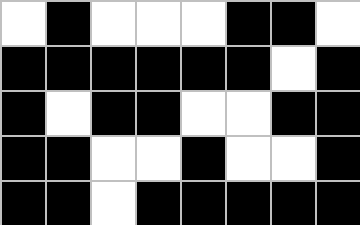[["white", "black", "white", "white", "white", "black", "black", "white"], ["black", "black", "black", "black", "black", "black", "white", "black"], ["black", "white", "black", "black", "white", "white", "black", "black"], ["black", "black", "white", "white", "black", "white", "white", "black"], ["black", "black", "white", "black", "black", "black", "black", "black"]]